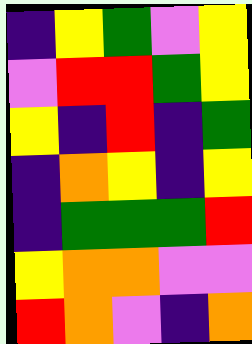[["indigo", "yellow", "green", "violet", "yellow"], ["violet", "red", "red", "green", "yellow"], ["yellow", "indigo", "red", "indigo", "green"], ["indigo", "orange", "yellow", "indigo", "yellow"], ["indigo", "green", "green", "green", "red"], ["yellow", "orange", "orange", "violet", "violet"], ["red", "orange", "violet", "indigo", "orange"]]